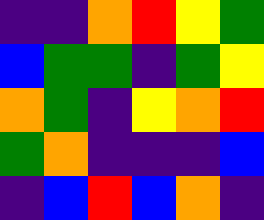[["indigo", "indigo", "orange", "red", "yellow", "green"], ["blue", "green", "green", "indigo", "green", "yellow"], ["orange", "green", "indigo", "yellow", "orange", "red"], ["green", "orange", "indigo", "indigo", "indigo", "blue"], ["indigo", "blue", "red", "blue", "orange", "indigo"]]